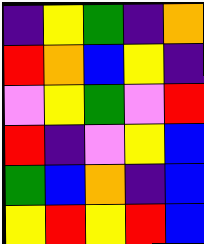[["indigo", "yellow", "green", "indigo", "orange"], ["red", "orange", "blue", "yellow", "indigo"], ["violet", "yellow", "green", "violet", "red"], ["red", "indigo", "violet", "yellow", "blue"], ["green", "blue", "orange", "indigo", "blue"], ["yellow", "red", "yellow", "red", "blue"]]